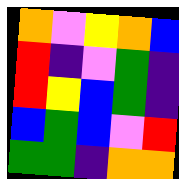[["orange", "violet", "yellow", "orange", "blue"], ["red", "indigo", "violet", "green", "indigo"], ["red", "yellow", "blue", "green", "indigo"], ["blue", "green", "blue", "violet", "red"], ["green", "green", "indigo", "orange", "orange"]]